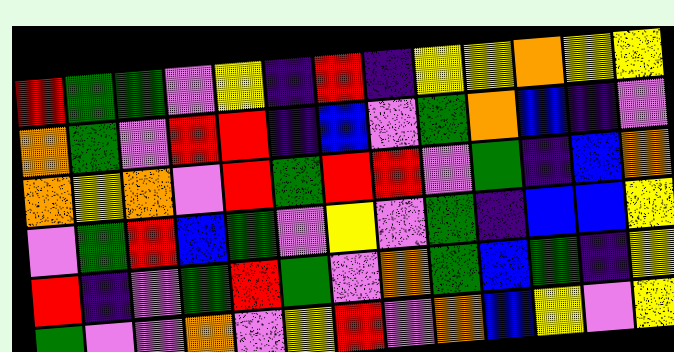[["red", "green", "green", "violet", "yellow", "indigo", "red", "indigo", "yellow", "yellow", "orange", "yellow", "yellow"], ["orange", "green", "violet", "red", "red", "indigo", "blue", "violet", "green", "orange", "blue", "indigo", "violet"], ["orange", "yellow", "orange", "violet", "red", "green", "red", "red", "violet", "green", "indigo", "blue", "orange"], ["violet", "green", "red", "blue", "green", "violet", "yellow", "violet", "green", "indigo", "blue", "blue", "yellow"], ["red", "indigo", "violet", "green", "red", "green", "violet", "orange", "green", "blue", "green", "indigo", "yellow"], ["green", "violet", "violet", "orange", "violet", "yellow", "red", "violet", "orange", "blue", "yellow", "violet", "yellow"]]